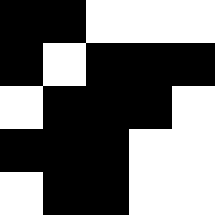[["black", "black", "white", "white", "white"], ["black", "white", "black", "black", "black"], ["white", "black", "black", "black", "white"], ["black", "black", "black", "white", "white"], ["white", "black", "black", "white", "white"]]